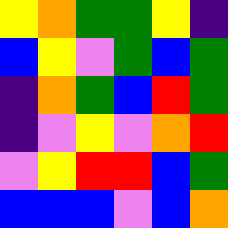[["yellow", "orange", "green", "green", "yellow", "indigo"], ["blue", "yellow", "violet", "green", "blue", "green"], ["indigo", "orange", "green", "blue", "red", "green"], ["indigo", "violet", "yellow", "violet", "orange", "red"], ["violet", "yellow", "red", "red", "blue", "green"], ["blue", "blue", "blue", "violet", "blue", "orange"]]